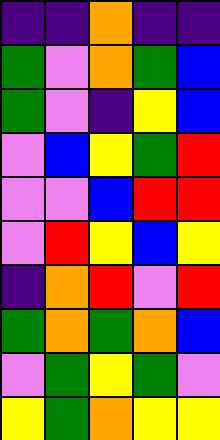[["indigo", "indigo", "orange", "indigo", "indigo"], ["green", "violet", "orange", "green", "blue"], ["green", "violet", "indigo", "yellow", "blue"], ["violet", "blue", "yellow", "green", "red"], ["violet", "violet", "blue", "red", "red"], ["violet", "red", "yellow", "blue", "yellow"], ["indigo", "orange", "red", "violet", "red"], ["green", "orange", "green", "orange", "blue"], ["violet", "green", "yellow", "green", "violet"], ["yellow", "green", "orange", "yellow", "yellow"]]